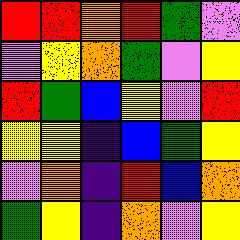[["red", "red", "orange", "red", "green", "violet"], ["violet", "yellow", "orange", "green", "violet", "yellow"], ["red", "green", "blue", "yellow", "violet", "red"], ["yellow", "yellow", "indigo", "blue", "green", "yellow"], ["violet", "orange", "indigo", "red", "blue", "orange"], ["green", "yellow", "indigo", "orange", "violet", "yellow"]]